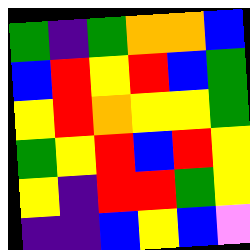[["green", "indigo", "green", "orange", "orange", "blue"], ["blue", "red", "yellow", "red", "blue", "green"], ["yellow", "red", "orange", "yellow", "yellow", "green"], ["green", "yellow", "red", "blue", "red", "yellow"], ["yellow", "indigo", "red", "red", "green", "yellow"], ["indigo", "indigo", "blue", "yellow", "blue", "violet"]]